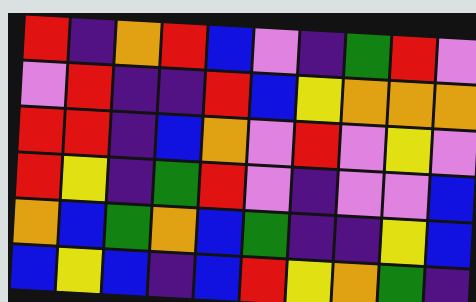[["red", "indigo", "orange", "red", "blue", "violet", "indigo", "green", "red", "violet"], ["violet", "red", "indigo", "indigo", "red", "blue", "yellow", "orange", "orange", "orange"], ["red", "red", "indigo", "blue", "orange", "violet", "red", "violet", "yellow", "violet"], ["red", "yellow", "indigo", "green", "red", "violet", "indigo", "violet", "violet", "blue"], ["orange", "blue", "green", "orange", "blue", "green", "indigo", "indigo", "yellow", "blue"], ["blue", "yellow", "blue", "indigo", "blue", "red", "yellow", "orange", "green", "indigo"]]